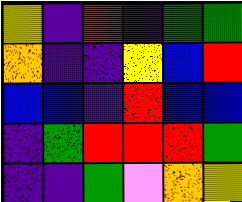[["yellow", "indigo", "red", "indigo", "green", "green"], ["orange", "indigo", "indigo", "yellow", "blue", "red"], ["blue", "blue", "indigo", "red", "blue", "blue"], ["indigo", "green", "red", "red", "red", "green"], ["indigo", "indigo", "green", "violet", "orange", "yellow"]]